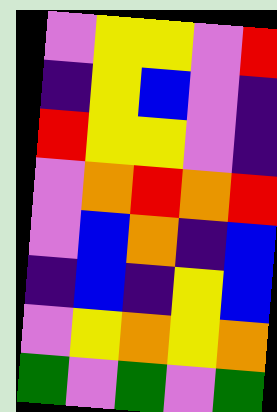[["violet", "yellow", "yellow", "violet", "red"], ["indigo", "yellow", "blue", "violet", "indigo"], ["red", "yellow", "yellow", "violet", "indigo"], ["violet", "orange", "red", "orange", "red"], ["violet", "blue", "orange", "indigo", "blue"], ["indigo", "blue", "indigo", "yellow", "blue"], ["violet", "yellow", "orange", "yellow", "orange"], ["green", "violet", "green", "violet", "green"]]